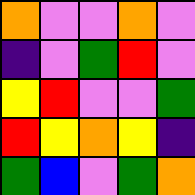[["orange", "violet", "violet", "orange", "violet"], ["indigo", "violet", "green", "red", "violet"], ["yellow", "red", "violet", "violet", "green"], ["red", "yellow", "orange", "yellow", "indigo"], ["green", "blue", "violet", "green", "orange"]]